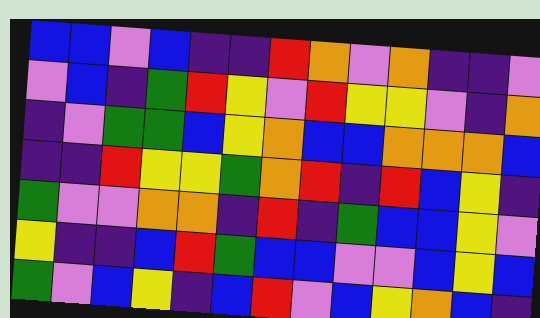[["blue", "blue", "violet", "blue", "indigo", "indigo", "red", "orange", "violet", "orange", "indigo", "indigo", "violet"], ["violet", "blue", "indigo", "green", "red", "yellow", "violet", "red", "yellow", "yellow", "violet", "indigo", "orange"], ["indigo", "violet", "green", "green", "blue", "yellow", "orange", "blue", "blue", "orange", "orange", "orange", "blue"], ["indigo", "indigo", "red", "yellow", "yellow", "green", "orange", "red", "indigo", "red", "blue", "yellow", "indigo"], ["green", "violet", "violet", "orange", "orange", "indigo", "red", "indigo", "green", "blue", "blue", "yellow", "violet"], ["yellow", "indigo", "indigo", "blue", "red", "green", "blue", "blue", "violet", "violet", "blue", "yellow", "blue"], ["green", "violet", "blue", "yellow", "indigo", "blue", "red", "violet", "blue", "yellow", "orange", "blue", "indigo"]]